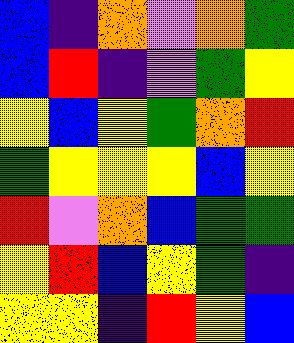[["blue", "indigo", "orange", "violet", "orange", "green"], ["blue", "red", "indigo", "violet", "green", "yellow"], ["yellow", "blue", "yellow", "green", "orange", "red"], ["green", "yellow", "yellow", "yellow", "blue", "yellow"], ["red", "violet", "orange", "blue", "green", "green"], ["yellow", "red", "blue", "yellow", "green", "indigo"], ["yellow", "yellow", "indigo", "red", "yellow", "blue"]]